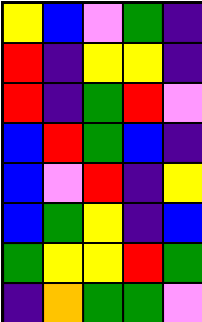[["yellow", "blue", "violet", "green", "indigo"], ["red", "indigo", "yellow", "yellow", "indigo"], ["red", "indigo", "green", "red", "violet"], ["blue", "red", "green", "blue", "indigo"], ["blue", "violet", "red", "indigo", "yellow"], ["blue", "green", "yellow", "indigo", "blue"], ["green", "yellow", "yellow", "red", "green"], ["indigo", "orange", "green", "green", "violet"]]